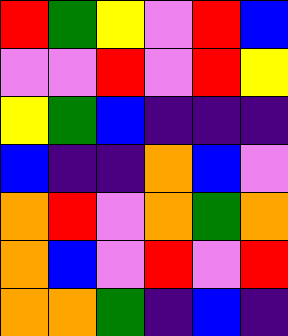[["red", "green", "yellow", "violet", "red", "blue"], ["violet", "violet", "red", "violet", "red", "yellow"], ["yellow", "green", "blue", "indigo", "indigo", "indigo"], ["blue", "indigo", "indigo", "orange", "blue", "violet"], ["orange", "red", "violet", "orange", "green", "orange"], ["orange", "blue", "violet", "red", "violet", "red"], ["orange", "orange", "green", "indigo", "blue", "indigo"]]